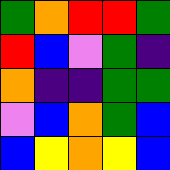[["green", "orange", "red", "red", "green"], ["red", "blue", "violet", "green", "indigo"], ["orange", "indigo", "indigo", "green", "green"], ["violet", "blue", "orange", "green", "blue"], ["blue", "yellow", "orange", "yellow", "blue"]]